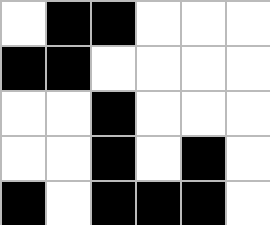[["white", "black", "black", "white", "white", "white"], ["black", "black", "white", "white", "white", "white"], ["white", "white", "black", "white", "white", "white"], ["white", "white", "black", "white", "black", "white"], ["black", "white", "black", "black", "black", "white"]]